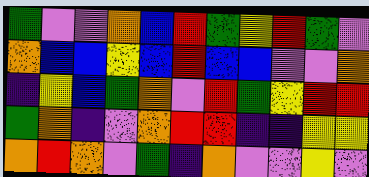[["green", "violet", "violet", "orange", "blue", "red", "green", "yellow", "red", "green", "violet"], ["orange", "blue", "blue", "yellow", "blue", "red", "blue", "blue", "violet", "violet", "orange"], ["indigo", "yellow", "blue", "green", "orange", "violet", "red", "green", "yellow", "red", "red"], ["green", "orange", "indigo", "violet", "orange", "red", "red", "indigo", "indigo", "yellow", "yellow"], ["orange", "red", "orange", "violet", "green", "indigo", "orange", "violet", "violet", "yellow", "violet"]]